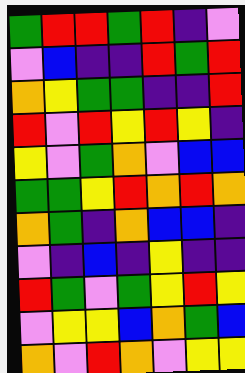[["green", "red", "red", "green", "red", "indigo", "violet"], ["violet", "blue", "indigo", "indigo", "red", "green", "red"], ["orange", "yellow", "green", "green", "indigo", "indigo", "red"], ["red", "violet", "red", "yellow", "red", "yellow", "indigo"], ["yellow", "violet", "green", "orange", "violet", "blue", "blue"], ["green", "green", "yellow", "red", "orange", "red", "orange"], ["orange", "green", "indigo", "orange", "blue", "blue", "indigo"], ["violet", "indigo", "blue", "indigo", "yellow", "indigo", "indigo"], ["red", "green", "violet", "green", "yellow", "red", "yellow"], ["violet", "yellow", "yellow", "blue", "orange", "green", "blue"], ["orange", "violet", "red", "orange", "violet", "yellow", "yellow"]]